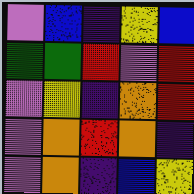[["violet", "blue", "indigo", "yellow", "blue"], ["green", "green", "red", "violet", "red"], ["violet", "yellow", "indigo", "orange", "red"], ["violet", "orange", "red", "orange", "indigo"], ["violet", "orange", "indigo", "blue", "yellow"]]